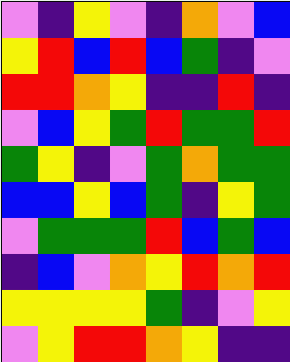[["violet", "indigo", "yellow", "violet", "indigo", "orange", "violet", "blue"], ["yellow", "red", "blue", "red", "blue", "green", "indigo", "violet"], ["red", "red", "orange", "yellow", "indigo", "indigo", "red", "indigo"], ["violet", "blue", "yellow", "green", "red", "green", "green", "red"], ["green", "yellow", "indigo", "violet", "green", "orange", "green", "green"], ["blue", "blue", "yellow", "blue", "green", "indigo", "yellow", "green"], ["violet", "green", "green", "green", "red", "blue", "green", "blue"], ["indigo", "blue", "violet", "orange", "yellow", "red", "orange", "red"], ["yellow", "yellow", "yellow", "yellow", "green", "indigo", "violet", "yellow"], ["violet", "yellow", "red", "red", "orange", "yellow", "indigo", "indigo"]]